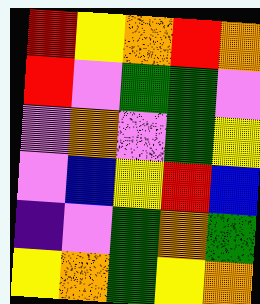[["red", "yellow", "orange", "red", "orange"], ["red", "violet", "green", "green", "violet"], ["violet", "orange", "violet", "green", "yellow"], ["violet", "blue", "yellow", "red", "blue"], ["indigo", "violet", "green", "orange", "green"], ["yellow", "orange", "green", "yellow", "orange"]]